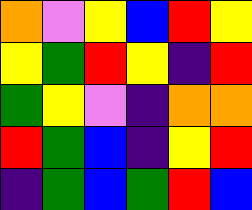[["orange", "violet", "yellow", "blue", "red", "yellow"], ["yellow", "green", "red", "yellow", "indigo", "red"], ["green", "yellow", "violet", "indigo", "orange", "orange"], ["red", "green", "blue", "indigo", "yellow", "red"], ["indigo", "green", "blue", "green", "red", "blue"]]